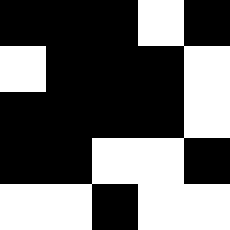[["black", "black", "black", "white", "black"], ["white", "black", "black", "black", "white"], ["black", "black", "black", "black", "white"], ["black", "black", "white", "white", "black"], ["white", "white", "black", "white", "white"]]